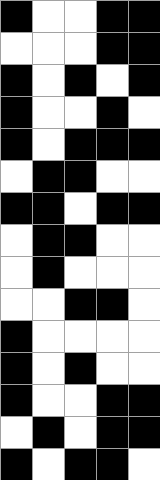[["black", "white", "white", "black", "black"], ["white", "white", "white", "black", "black"], ["black", "white", "black", "white", "black"], ["black", "white", "white", "black", "white"], ["black", "white", "black", "black", "black"], ["white", "black", "black", "white", "white"], ["black", "black", "white", "black", "black"], ["white", "black", "black", "white", "white"], ["white", "black", "white", "white", "white"], ["white", "white", "black", "black", "white"], ["black", "white", "white", "white", "white"], ["black", "white", "black", "white", "white"], ["black", "white", "white", "black", "black"], ["white", "black", "white", "black", "black"], ["black", "white", "black", "black", "white"]]